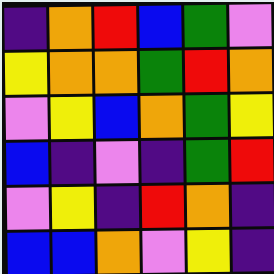[["indigo", "orange", "red", "blue", "green", "violet"], ["yellow", "orange", "orange", "green", "red", "orange"], ["violet", "yellow", "blue", "orange", "green", "yellow"], ["blue", "indigo", "violet", "indigo", "green", "red"], ["violet", "yellow", "indigo", "red", "orange", "indigo"], ["blue", "blue", "orange", "violet", "yellow", "indigo"]]